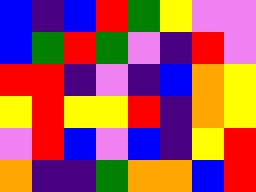[["blue", "indigo", "blue", "red", "green", "yellow", "violet", "violet"], ["blue", "green", "red", "green", "violet", "indigo", "red", "violet"], ["red", "red", "indigo", "violet", "indigo", "blue", "orange", "yellow"], ["yellow", "red", "yellow", "yellow", "red", "indigo", "orange", "yellow"], ["violet", "red", "blue", "violet", "blue", "indigo", "yellow", "red"], ["orange", "indigo", "indigo", "green", "orange", "orange", "blue", "red"]]